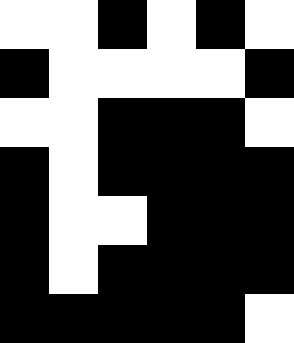[["white", "white", "black", "white", "black", "white"], ["black", "white", "white", "white", "white", "black"], ["white", "white", "black", "black", "black", "white"], ["black", "white", "black", "black", "black", "black"], ["black", "white", "white", "black", "black", "black"], ["black", "white", "black", "black", "black", "black"], ["black", "black", "black", "black", "black", "white"]]